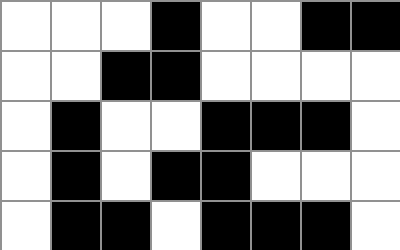[["white", "white", "white", "black", "white", "white", "black", "black"], ["white", "white", "black", "black", "white", "white", "white", "white"], ["white", "black", "white", "white", "black", "black", "black", "white"], ["white", "black", "white", "black", "black", "white", "white", "white"], ["white", "black", "black", "white", "black", "black", "black", "white"]]